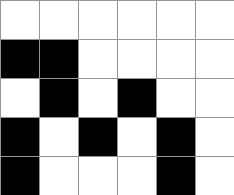[["white", "white", "white", "white", "white", "white"], ["black", "black", "white", "white", "white", "white"], ["white", "black", "white", "black", "white", "white"], ["black", "white", "black", "white", "black", "white"], ["black", "white", "white", "white", "black", "white"]]